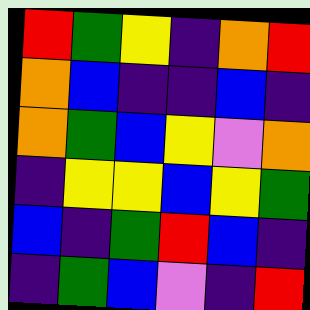[["red", "green", "yellow", "indigo", "orange", "red"], ["orange", "blue", "indigo", "indigo", "blue", "indigo"], ["orange", "green", "blue", "yellow", "violet", "orange"], ["indigo", "yellow", "yellow", "blue", "yellow", "green"], ["blue", "indigo", "green", "red", "blue", "indigo"], ["indigo", "green", "blue", "violet", "indigo", "red"]]